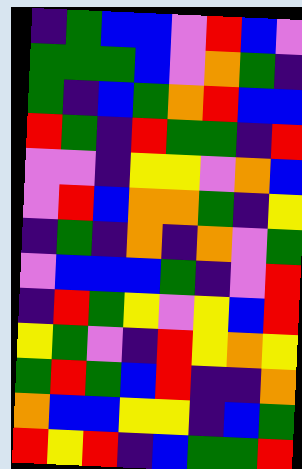[["indigo", "green", "blue", "blue", "violet", "red", "blue", "violet"], ["green", "green", "green", "blue", "violet", "orange", "green", "indigo"], ["green", "indigo", "blue", "green", "orange", "red", "blue", "blue"], ["red", "green", "indigo", "red", "green", "green", "indigo", "red"], ["violet", "violet", "indigo", "yellow", "yellow", "violet", "orange", "blue"], ["violet", "red", "blue", "orange", "orange", "green", "indigo", "yellow"], ["indigo", "green", "indigo", "orange", "indigo", "orange", "violet", "green"], ["violet", "blue", "blue", "blue", "green", "indigo", "violet", "red"], ["indigo", "red", "green", "yellow", "violet", "yellow", "blue", "red"], ["yellow", "green", "violet", "indigo", "red", "yellow", "orange", "yellow"], ["green", "red", "green", "blue", "red", "indigo", "indigo", "orange"], ["orange", "blue", "blue", "yellow", "yellow", "indigo", "blue", "green"], ["red", "yellow", "red", "indigo", "blue", "green", "green", "red"]]